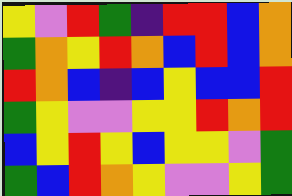[["yellow", "violet", "red", "green", "indigo", "red", "red", "blue", "orange"], ["green", "orange", "yellow", "red", "orange", "blue", "red", "blue", "orange"], ["red", "orange", "blue", "indigo", "blue", "yellow", "blue", "blue", "red"], ["green", "yellow", "violet", "violet", "yellow", "yellow", "red", "orange", "red"], ["blue", "yellow", "red", "yellow", "blue", "yellow", "yellow", "violet", "green"], ["green", "blue", "red", "orange", "yellow", "violet", "violet", "yellow", "green"]]